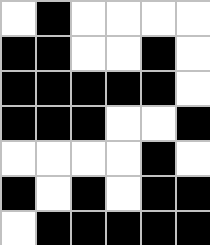[["white", "black", "white", "white", "white", "white"], ["black", "black", "white", "white", "black", "white"], ["black", "black", "black", "black", "black", "white"], ["black", "black", "black", "white", "white", "black"], ["white", "white", "white", "white", "black", "white"], ["black", "white", "black", "white", "black", "black"], ["white", "black", "black", "black", "black", "black"]]